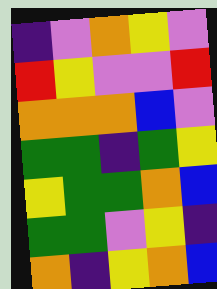[["indigo", "violet", "orange", "yellow", "violet"], ["red", "yellow", "violet", "violet", "red"], ["orange", "orange", "orange", "blue", "violet"], ["green", "green", "indigo", "green", "yellow"], ["yellow", "green", "green", "orange", "blue"], ["green", "green", "violet", "yellow", "indigo"], ["orange", "indigo", "yellow", "orange", "blue"]]